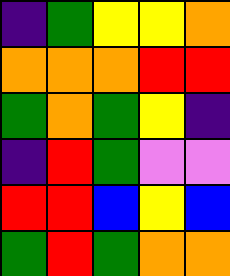[["indigo", "green", "yellow", "yellow", "orange"], ["orange", "orange", "orange", "red", "red"], ["green", "orange", "green", "yellow", "indigo"], ["indigo", "red", "green", "violet", "violet"], ["red", "red", "blue", "yellow", "blue"], ["green", "red", "green", "orange", "orange"]]